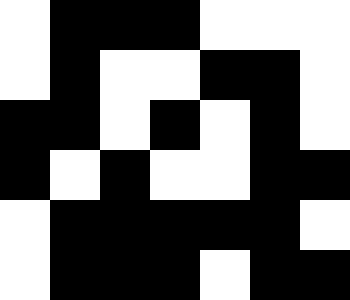[["white", "black", "black", "black", "white", "white", "white"], ["white", "black", "white", "white", "black", "black", "white"], ["black", "black", "white", "black", "white", "black", "white"], ["black", "white", "black", "white", "white", "black", "black"], ["white", "black", "black", "black", "black", "black", "white"], ["white", "black", "black", "black", "white", "black", "black"]]